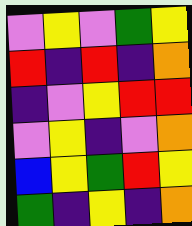[["violet", "yellow", "violet", "green", "yellow"], ["red", "indigo", "red", "indigo", "orange"], ["indigo", "violet", "yellow", "red", "red"], ["violet", "yellow", "indigo", "violet", "orange"], ["blue", "yellow", "green", "red", "yellow"], ["green", "indigo", "yellow", "indigo", "orange"]]